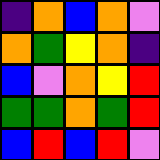[["indigo", "orange", "blue", "orange", "violet"], ["orange", "green", "yellow", "orange", "indigo"], ["blue", "violet", "orange", "yellow", "red"], ["green", "green", "orange", "green", "red"], ["blue", "red", "blue", "red", "violet"]]